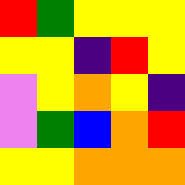[["red", "green", "yellow", "yellow", "yellow"], ["yellow", "yellow", "indigo", "red", "yellow"], ["violet", "yellow", "orange", "yellow", "indigo"], ["violet", "green", "blue", "orange", "red"], ["yellow", "yellow", "orange", "orange", "orange"]]